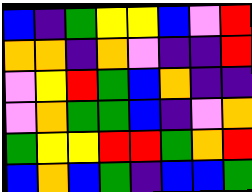[["blue", "indigo", "green", "yellow", "yellow", "blue", "violet", "red"], ["orange", "orange", "indigo", "orange", "violet", "indigo", "indigo", "red"], ["violet", "yellow", "red", "green", "blue", "orange", "indigo", "indigo"], ["violet", "orange", "green", "green", "blue", "indigo", "violet", "orange"], ["green", "yellow", "yellow", "red", "red", "green", "orange", "red"], ["blue", "orange", "blue", "green", "indigo", "blue", "blue", "green"]]